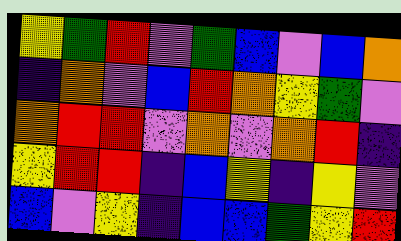[["yellow", "green", "red", "violet", "green", "blue", "violet", "blue", "orange"], ["indigo", "orange", "violet", "blue", "red", "orange", "yellow", "green", "violet"], ["orange", "red", "red", "violet", "orange", "violet", "orange", "red", "indigo"], ["yellow", "red", "red", "indigo", "blue", "yellow", "indigo", "yellow", "violet"], ["blue", "violet", "yellow", "indigo", "blue", "blue", "green", "yellow", "red"]]